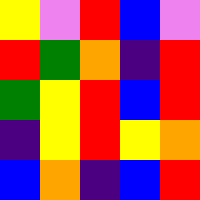[["yellow", "violet", "red", "blue", "violet"], ["red", "green", "orange", "indigo", "red"], ["green", "yellow", "red", "blue", "red"], ["indigo", "yellow", "red", "yellow", "orange"], ["blue", "orange", "indigo", "blue", "red"]]